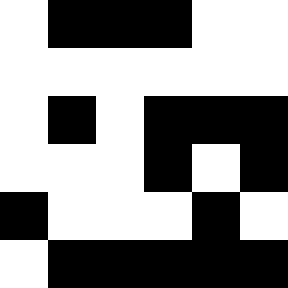[["white", "black", "black", "black", "white", "white"], ["white", "white", "white", "white", "white", "white"], ["white", "black", "white", "black", "black", "black"], ["white", "white", "white", "black", "white", "black"], ["black", "white", "white", "white", "black", "white"], ["white", "black", "black", "black", "black", "black"]]